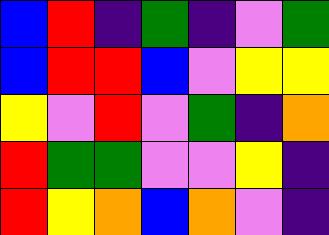[["blue", "red", "indigo", "green", "indigo", "violet", "green"], ["blue", "red", "red", "blue", "violet", "yellow", "yellow"], ["yellow", "violet", "red", "violet", "green", "indigo", "orange"], ["red", "green", "green", "violet", "violet", "yellow", "indigo"], ["red", "yellow", "orange", "blue", "orange", "violet", "indigo"]]